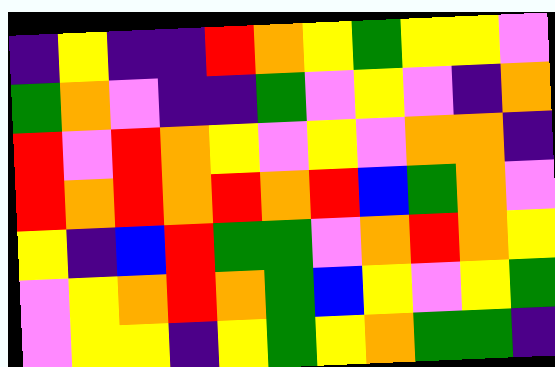[["indigo", "yellow", "indigo", "indigo", "red", "orange", "yellow", "green", "yellow", "yellow", "violet"], ["green", "orange", "violet", "indigo", "indigo", "green", "violet", "yellow", "violet", "indigo", "orange"], ["red", "violet", "red", "orange", "yellow", "violet", "yellow", "violet", "orange", "orange", "indigo"], ["red", "orange", "red", "orange", "red", "orange", "red", "blue", "green", "orange", "violet"], ["yellow", "indigo", "blue", "red", "green", "green", "violet", "orange", "red", "orange", "yellow"], ["violet", "yellow", "orange", "red", "orange", "green", "blue", "yellow", "violet", "yellow", "green"], ["violet", "yellow", "yellow", "indigo", "yellow", "green", "yellow", "orange", "green", "green", "indigo"]]